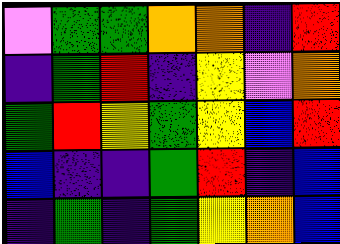[["violet", "green", "green", "orange", "orange", "indigo", "red"], ["indigo", "green", "red", "indigo", "yellow", "violet", "orange"], ["green", "red", "yellow", "green", "yellow", "blue", "red"], ["blue", "indigo", "indigo", "green", "red", "indigo", "blue"], ["indigo", "green", "indigo", "green", "yellow", "orange", "blue"]]